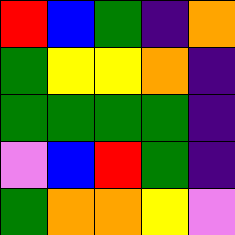[["red", "blue", "green", "indigo", "orange"], ["green", "yellow", "yellow", "orange", "indigo"], ["green", "green", "green", "green", "indigo"], ["violet", "blue", "red", "green", "indigo"], ["green", "orange", "orange", "yellow", "violet"]]